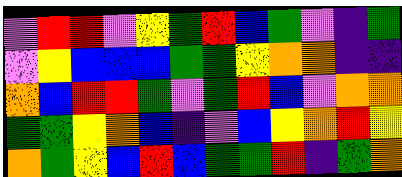[["violet", "red", "red", "violet", "yellow", "green", "red", "blue", "green", "violet", "indigo", "green"], ["violet", "yellow", "blue", "blue", "blue", "green", "green", "yellow", "orange", "orange", "indigo", "indigo"], ["orange", "blue", "red", "red", "green", "violet", "green", "red", "blue", "violet", "orange", "orange"], ["green", "green", "yellow", "orange", "blue", "indigo", "violet", "blue", "yellow", "orange", "red", "yellow"], ["orange", "green", "yellow", "blue", "red", "blue", "green", "green", "red", "indigo", "green", "orange"]]